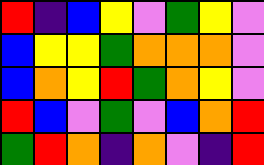[["red", "indigo", "blue", "yellow", "violet", "green", "yellow", "violet"], ["blue", "yellow", "yellow", "green", "orange", "orange", "orange", "violet"], ["blue", "orange", "yellow", "red", "green", "orange", "yellow", "violet"], ["red", "blue", "violet", "green", "violet", "blue", "orange", "red"], ["green", "red", "orange", "indigo", "orange", "violet", "indigo", "red"]]